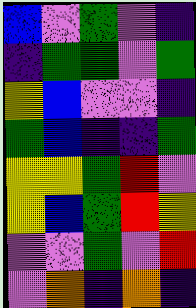[["blue", "violet", "green", "violet", "indigo"], ["indigo", "green", "green", "violet", "green"], ["yellow", "blue", "violet", "violet", "indigo"], ["green", "blue", "indigo", "indigo", "green"], ["yellow", "yellow", "green", "red", "violet"], ["yellow", "blue", "green", "red", "yellow"], ["violet", "violet", "green", "violet", "red"], ["violet", "orange", "indigo", "orange", "indigo"]]